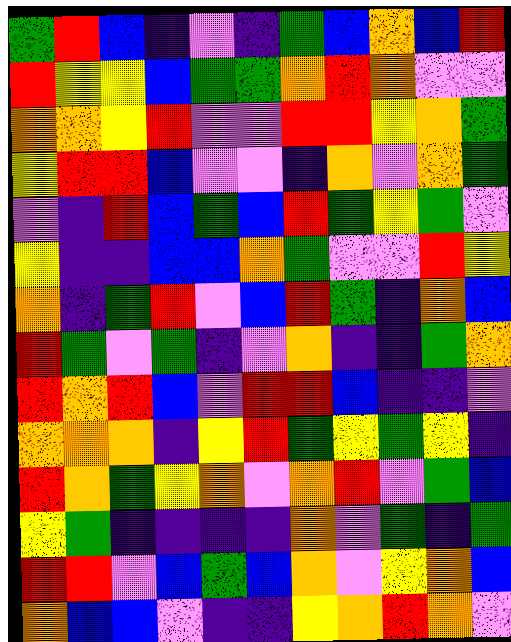[["green", "red", "blue", "indigo", "violet", "indigo", "green", "blue", "orange", "blue", "red"], ["red", "yellow", "yellow", "blue", "green", "green", "orange", "red", "orange", "violet", "violet"], ["orange", "orange", "yellow", "red", "violet", "violet", "red", "red", "yellow", "orange", "green"], ["yellow", "red", "red", "blue", "violet", "violet", "indigo", "orange", "violet", "orange", "green"], ["violet", "indigo", "red", "blue", "green", "blue", "red", "green", "yellow", "green", "violet"], ["yellow", "indigo", "indigo", "blue", "blue", "orange", "green", "violet", "violet", "red", "yellow"], ["orange", "indigo", "green", "red", "violet", "blue", "red", "green", "indigo", "orange", "blue"], ["red", "green", "violet", "green", "indigo", "violet", "orange", "indigo", "indigo", "green", "orange"], ["red", "orange", "red", "blue", "violet", "red", "red", "blue", "indigo", "indigo", "violet"], ["orange", "orange", "orange", "indigo", "yellow", "red", "green", "yellow", "green", "yellow", "indigo"], ["red", "orange", "green", "yellow", "orange", "violet", "orange", "red", "violet", "green", "blue"], ["yellow", "green", "indigo", "indigo", "indigo", "indigo", "orange", "violet", "green", "indigo", "green"], ["red", "red", "violet", "blue", "green", "blue", "orange", "violet", "yellow", "orange", "blue"], ["orange", "blue", "blue", "violet", "indigo", "indigo", "yellow", "orange", "red", "orange", "violet"]]